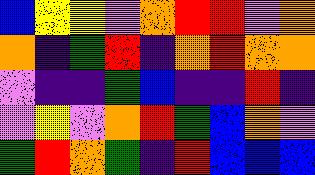[["blue", "yellow", "yellow", "violet", "orange", "red", "red", "violet", "orange"], ["orange", "indigo", "green", "red", "indigo", "orange", "red", "orange", "orange"], ["violet", "indigo", "indigo", "green", "blue", "indigo", "indigo", "red", "indigo"], ["violet", "yellow", "violet", "orange", "red", "green", "blue", "orange", "violet"], ["green", "red", "orange", "green", "indigo", "red", "blue", "blue", "blue"]]